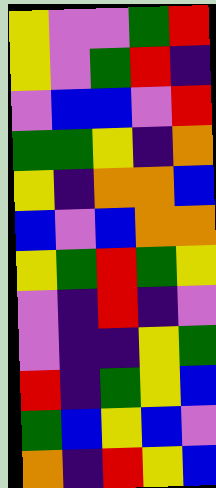[["yellow", "violet", "violet", "green", "red"], ["yellow", "violet", "green", "red", "indigo"], ["violet", "blue", "blue", "violet", "red"], ["green", "green", "yellow", "indigo", "orange"], ["yellow", "indigo", "orange", "orange", "blue"], ["blue", "violet", "blue", "orange", "orange"], ["yellow", "green", "red", "green", "yellow"], ["violet", "indigo", "red", "indigo", "violet"], ["violet", "indigo", "indigo", "yellow", "green"], ["red", "indigo", "green", "yellow", "blue"], ["green", "blue", "yellow", "blue", "violet"], ["orange", "indigo", "red", "yellow", "blue"]]